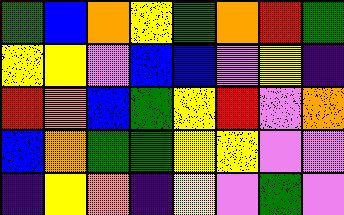[["green", "blue", "orange", "yellow", "green", "orange", "red", "green"], ["yellow", "yellow", "violet", "blue", "blue", "violet", "yellow", "indigo"], ["red", "orange", "blue", "green", "yellow", "red", "violet", "orange"], ["blue", "orange", "green", "green", "yellow", "yellow", "violet", "violet"], ["indigo", "yellow", "orange", "indigo", "yellow", "violet", "green", "violet"]]